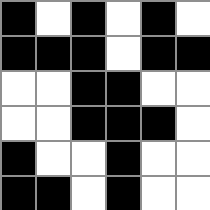[["black", "white", "black", "white", "black", "white"], ["black", "black", "black", "white", "black", "black"], ["white", "white", "black", "black", "white", "white"], ["white", "white", "black", "black", "black", "white"], ["black", "white", "white", "black", "white", "white"], ["black", "black", "white", "black", "white", "white"]]